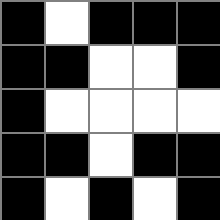[["black", "white", "black", "black", "black"], ["black", "black", "white", "white", "black"], ["black", "white", "white", "white", "white"], ["black", "black", "white", "black", "black"], ["black", "white", "black", "white", "black"]]